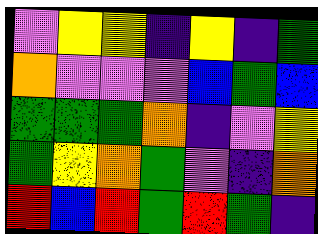[["violet", "yellow", "yellow", "indigo", "yellow", "indigo", "green"], ["orange", "violet", "violet", "violet", "blue", "green", "blue"], ["green", "green", "green", "orange", "indigo", "violet", "yellow"], ["green", "yellow", "orange", "green", "violet", "indigo", "orange"], ["red", "blue", "red", "green", "red", "green", "indigo"]]